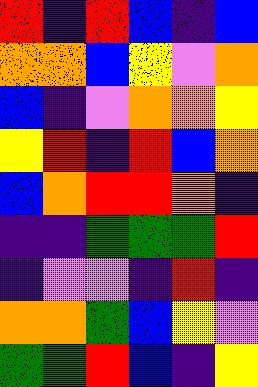[["red", "indigo", "red", "blue", "indigo", "blue"], ["orange", "orange", "blue", "yellow", "violet", "orange"], ["blue", "indigo", "violet", "orange", "orange", "yellow"], ["yellow", "red", "indigo", "red", "blue", "orange"], ["blue", "orange", "red", "red", "orange", "indigo"], ["indigo", "indigo", "green", "green", "green", "red"], ["indigo", "violet", "violet", "indigo", "red", "indigo"], ["orange", "orange", "green", "blue", "yellow", "violet"], ["green", "green", "red", "blue", "indigo", "yellow"]]